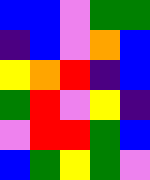[["blue", "blue", "violet", "green", "green"], ["indigo", "blue", "violet", "orange", "blue"], ["yellow", "orange", "red", "indigo", "blue"], ["green", "red", "violet", "yellow", "indigo"], ["violet", "red", "red", "green", "blue"], ["blue", "green", "yellow", "green", "violet"]]